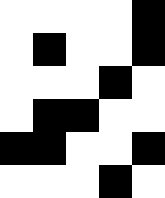[["white", "white", "white", "white", "black"], ["white", "black", "white", "white", "black"], ["white", "white", "white", "black", "white"], ["white", "black", "black", "white", "white"], ["black", "black", "white", "white", "black"], ["white", "white", "white", "black", "white"]]